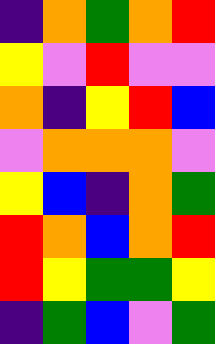[["indigo", "orange", "green", "orange", "red"], ["yellow", "violet", "red", "violet", "violet"], ["orange", "indigo", "yellow", "red", "blue"], ["violet", "orange", "orange", "orange", "violet"], ["yellow", "blue", "indigo", "orange", "green"], ["red", "orange", "blue", "orange", "red"], ["red", "yellow", "green", "green", "yellow"], ["indigo", "green", "blue", "violet", "green"]]